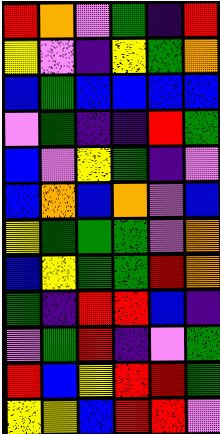[["red", "orange", "violet", "green", "indigo", "red"], ["yellow", "violet", "indigo", "yellow", "green", "orange"], ["blue", "green", "blue", "blue", "blue", "blue"], ["violet", "green", "indigo", "indigo", "red", "green"], ["blue", "violet", "yellow", "green", "indigo", "violet"], ["blue", "orange", "blue", "orange", "violet", "blue"], ["yellow", "green", "green", "green", "violet", "orange"], ["blue", "yellow", "green", "green", "red", "orange"], ["green", "indigo", "red", "red", "blue", "indigo"], ["violet", "green", "red", "indigo", "violet", "green"], ["red", "blue", "yellow", "red", "red", "green"], ["yellow", "yellow", "blue", "red", "red", "violet"]]